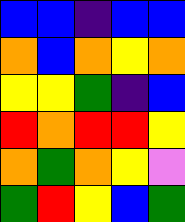[["blue", "blue", "indigo", "blue", "blue"], ["orange", "blue", "orange", "yellow", "orange"], ["yellow", "yellow", "green", "indigo", "blue"], ["red", "orange", "red", "red", "yellow"], ["orange", "green", "orange", "yellow", "violet"], ["green", "red", "yellow", "blue", "green"]]